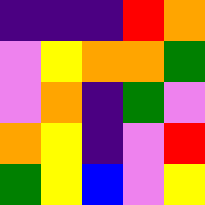[["indigo", "indigo", "indigo", "red", "orange"], ["violet", "yellow", "orange", "orange", "green"], ["violet", "orange", "indigo", "green", "violet"], ["orange", "yellow", "indigo", "violet", "red"], ["green", "yellow", "blue", "violet", "yellow"]]